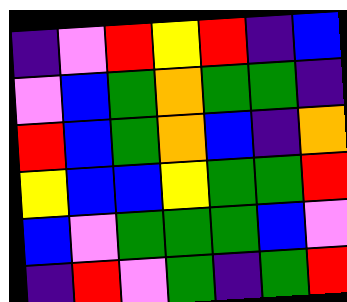[["indigo", "violet", "red", "yellow", "red", "indigo", "blue"], ["violet", "blue", "green", "orange", "green", "green", "indigo"], ["red", "blue", "green", "orange", "blue", "indigo", "orange"], ["yellow", "blue", "blue", "yellow", "green", "green", "red"], ["blue", "violet", "green", "green", "green", "blue", "violet"], ["indigo", "red", "violet", "green", "indigo", "green", "red"]]